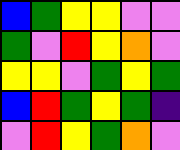[["blue", "green", "yellow", "yellow", "violet", "violet"], ["green", "violet", "red", "yellow", "orange", "violet"], ["yellow", "yellow", "violet", "green", "yellow", "green"], ["blue", "red", "green", "yellow", "green", "indigo"], ["violet", "red", "yellow", "green", "orange", "violet"]]